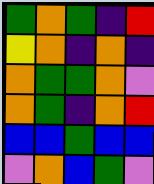[["green", "orange", "green", "indigo", "red"], ["yellow", "orange", "indigo", "orange", "indigo"], ["orange", "green", "green", "orange", "violet"], ["orange", "green", "indigo", "orange", "red"], ["blue", "blue", "green", "blue", "blue"], ["violet", "orange", "blue", "green", "violet"]]